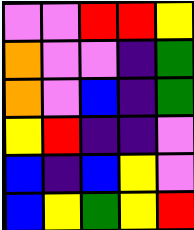[["violet", "violet", "red", "red", "yellow"], ["orange", "violet", "violet", "indigo", "green"], ["orange", "violet", "blue", "indigo", "green"], ["yellow", "red", "indigo", "indigo", "violet"], ["blue", "indigo", "blue", "yellow", "violet"], ["blue", "yellow", "green", "yellow", "red"]]